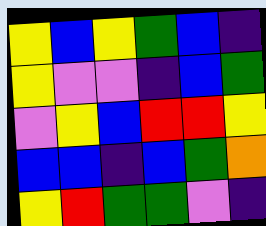[["yellow", "blue", "yellow", "green", "blue", "indigo"], ["yellow", "violet", "violet", "indigo", "blue", "green"], ["violet", "yellow", "blue", "red", "red", "yellow"], ["blue", "blue", "indigo", "blue", "green", "orange"], ["yellow", "red", "green", "green", "violet", "indigo"]]